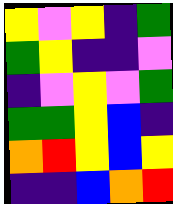[["yellow", "violet", "yellow", "indigo", "green"], ["green", "yellow", "indigo", "indigo", "violet"], ["indigo", "violet", "yellow", "violet", "green"], ["green", "green", "yellow", "blue", "indigo"], ["orange", "red", "yellow", "blue", "yellow"], ["indigo", "indigo", "blue", "orange", "red"]]